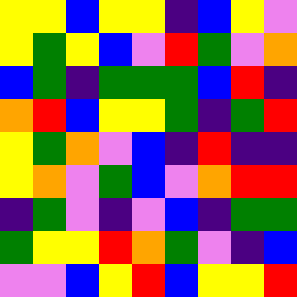[["yellow", "yellow", "blue", "yellow", "yellow", "indigo", "blue", "yellow", "violet"], ["yellow", "green", "yellow", "blue", "violet", "red", "green", "violet", "orange"], ["blue", "green", "indigo", "green", "green", "green", "blue", "red", "indigo"], ["orange", "red", "blue", "yellow", "yellow", "green", "indigo", "green", "red"], ["yellow", "green", "orange", "violet", "blue", "indigo", "red", "indigo", "indigo"], ["yellow", "orange", "violet", "green", "blue", "violet", "orange", "red", "red"], ["indigo", "green", "violet", "indigo", "violet", "blue", "indigo", "green", "green"], ["green", "yellow", "yellow", "red", "orange", "green", "violet", "indigo", "blue"], ["violet", "violet", "blue", "yellow", "red", "blue", "yellow", "yellow", "red"]]